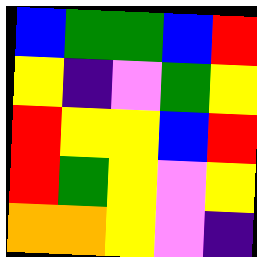[["blue", "green", "green", "blue", "red"], ["yellow", "indigo", "violet", "green", "yellow"], ["red", "yellow", "yellow", "blue", "red"], ["red", "green", "yellow", "violet", "yellow"], ["orange", "orange", "yellow", "violet", "indigo"]]